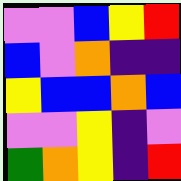[["violet", "violet", "blue", "yellow", "red"], ["blue", "violet", "orange", "indigo", "indigo"], ["yellow", "blue", "blue", "orange", "blue"], ["violet", "violet", "yellow", "indigo", "violet"], ["green", "orange", "yellow", "indigo", "red"]]